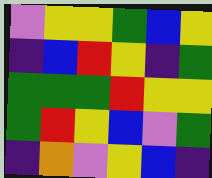[["violet", "yellow", "yellow", "green", "blue", "yellow"], ["indigo", "blue", "red", "yellow", "indigo", "green"], ["green", "green", "green", "red", "yellow", "yellow"], ["green", "red", "yellow", "blue", "violet", "green"], ["indigo", "orange", "violet", "yellow", "blue", "indigo"]]